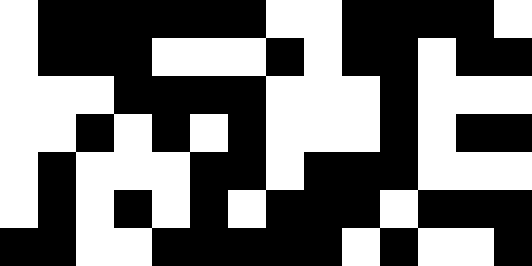[["white", "black", "black", "black", "black", "black", "black", "white", "white", "black", "black", "black", "black", "white"], ["white", "black", "black", "black", "white", "white", "white", "black", "white", "black", "black", "white", "black", "black"], ["white", "white", "white", "black", "black", "black", "black", "white", "white", "white", "black", "white", "white", "white"], ["white", "white", "black", "white", "black", "white", "black", "white", "white", "white", "black", "white", "black", "black"], ["white", "black", "white", "white", "white", "black", "black", "white", "black", "black", "black", "white", "white", "white"], ["white", "black", "white", "black", "white", "black", "white", "black", "black", "black", "white", "black", "black", "black"], ["black", "black", "white", "white", "black", "black", "black", "black", "black", "white", "black", "white", "white", "black"]]